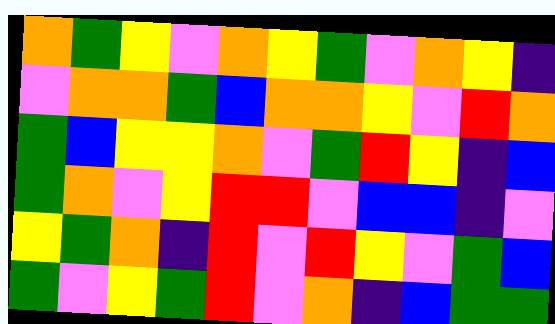[["orange", "green", "yellow", "violet", "orange", "yellow", "green", "violet", "orange", "yellow", "indigo"], ["violet", "orange", "orange", "green", "blue", "orange", "orange", "yellow", "violet", "red", "orange"], ["green", "blue", "yellow", "yellow", "orange", "violet", "green", "red", "yellow", "indigo", "blue"], ["green", "orange", "violet", "yellow", "red", "red", "violet", "blue", "blue", "indigo", "violet"], ["yellow", "green", "orange", "indigo", "red", "violet", "red", "yellow", "violet", "green", "blue"], ["green", "violet", "yellow", "green", "red", "violet", "orange", "indigo", "blue", "green", "green"]]